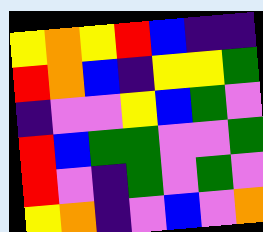[["yellow", "orange", "yellow", "red", "blue", "indigo", "indigo"], ["red", "orange", "blue", "indigo", "yellow", "yellow", "green"], ["indigo", "violet", "violet", "yellow", "blue", "green", "violet"], ["red", "blue", "green", "green", "violet", "violet", "green"], ["red", "violet", "indigo", "green", "violet", "green", "violet"], ["yellow", "orange", "indigo", "violet", "blue", "violet", "orange"]]